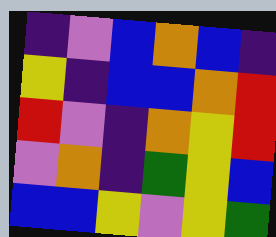[["indigo", "violet", "blue", "orange", "blue", "indigo"], ["yellow", "indigo", "blue", "blue", "orange", "red"], ["red", "violet", "indigo", "orange", "yellow", "red"], ["violet", "orange", "indigo", "green", "yellow", "blue"], ["blue", "blue", "yellow", "violet", "yellow", "green"]]